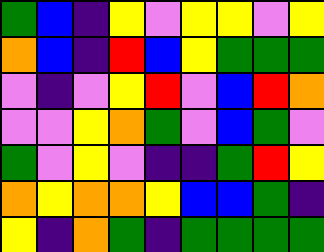[["green", "blue", "indigo", "yellow", "violet", "yellow", "yellow", "violet", "yellow"], ["orange", "blue", "indigo", "red", "blue", "yellow", "green", "green", "green"], ["violet", "indigo", "violet", "yellow", "red", "violet", "blue", "red", "orange"], ["violet", "violet", "yellow", "orange", "green", "violet", "blue", "green", "violet"], ["green", "violet", "yellow", "violet", "indigo", "indigo", "green", "red", "yellow"], ["orange", "yellow", "orange", "orange", "yellow", "blue", "blue", "green", "indigo"], ["yellow", "indigo", "orange", "green", "indigo", "green", "green", "green", "green"]]